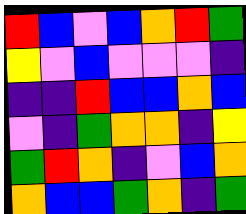[["red", "blue", "violet", "blue", "orange", "red", "green"], ["yellow", "violet", "blue", "violet", "violet", "violet", "indigo"], ["indigo", "indigo", "red", "blue", "blue", "orange", "blue"], ["violet", "indigo", "green", "orange", "orange", "indigo", "yellow"], ["green", "red", "orange", "indigo", "violet", "blue", "orange"], ["orange", "blue", "blue", "green", "orange", "indigo", "green"]]